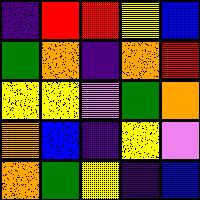[["indigo", "red", "red", "yellow", "blue"], ["green", "orange", "indigo", "orange", "red"], ["yellow", "yellow", "violet", "green", "orange"], ["orange", "blue", "indigo", "yellow", "violet"], ["orange", "green", "yellow", "indigo", "blue"]]